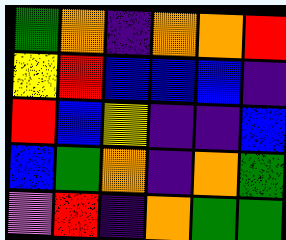[["green", "orange", "indigo", "orange", "orange", "red"], ["yellow", "red", "blue", "blue", "blue", "indigo"], ["red", "blue", "yellow", "indigo", "indigo", "blue"], ["blue", "green", "orange", "indigo", "orange", "green"], ["violet", "red", "indigo", "orange", "green", "green"]]